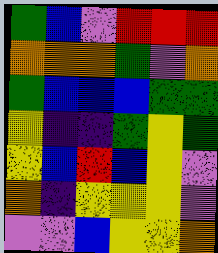[["green", "blue", "violet", "red", "red", "red"], ["orange", "orange", "orange", "green", "violet", "orange"], ["green", "blue", "blue", "blue", "green", "green"], ["yellow", "indigo", "indigo", "green", "yellow", "green"], ["yellow", "blue", "red", "blue", "yellow", "violet"], ["orange", "indigo", "yellow", "yellow", "yellow", "violet"], ["violet", "violet", "blue", "yellow", "yellow", "orange"]]